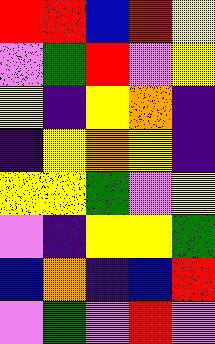[["red", "red", "blue", "red", "yellow"], ["violet", "green", "red", "violet", "yellow"], ["yellow", "indigo", "yellow", "orange", "indigo"], ["indigo", "yellow", "orange", "yellow", "indigo"], ["yellow", "yellow", "green", "violet", "yellow"], ["violet", "indigo", "yellow", "yellow", "green"], ["blue", "orange", "indigo", "blue", "red"], ["violet", "green", "violet", "red", "violet"]]